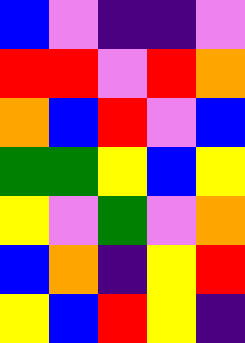[["blue", "violet", "indigo", "indigo", "violet"], ["red", "red", "violet", "red", "orange"], ["orange", "blue", "red", "violet", "blue"], ["green", "green", "yellow", "blue", "yellow"], ["yellow", "violet", "green", "violet", "orange"], ["blue", "orange", "indigo", "yellow", "red"], ["yellow", "blue", "red", "yellow", "indigo"]]